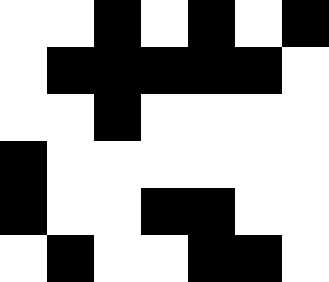[["white", "white", "black", "white", "black", "white", "black"], ["white", "black", "black", "black", "black", "black", "white"], ["white", "white", "black", "white", "white", "white", "white"], ["black", "white", "white", "white", "white", "white", "white"], ["black", "white", "white", "black", "black", "white", "white"], ["white", "black", "white", "white", "black", "black", "white"]]